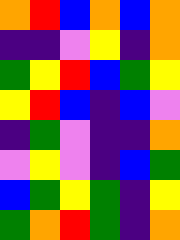[["orange", "red", "blue", "orange", "blue", "orange"], ["indigo", "indigo", "violet", "yellow", "indigo", "orange"], ["green", "yellow", "red", "blue", "green", "yellow"], ["yellow", "red", "blue", "indigo", "blue", "violet"], ["indigo", "green", "violet", "indigo", "indigo", "orange"], ["violet", "yellow", "violet", "indigo", "blue", "green"], ["blue", "green", "yellow", "green", "indigo", "yellow"], ["green", "orange", "red", "green", "indigo", "orange"]]